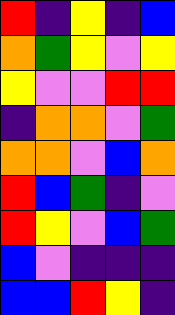[["red", "indigo", "yellow", "indigo", "blue"], ["orange", "green", "yellow", "violet", "yellow"], ["yellow", "violet", "violet", "red", "red"], ["indigo", "orange", "orange", "violet", "green"], ["orange", "orange", "violet", "blue", "orange"], ["red", "blue", "green", "indigo", "violet"], ["red", "yellow", "violet", "blue", "green"], ["blue", "violet", "indigo", "indigo", "indigo"], ["blue", "blue", "red", "yellow", "indigo"]]